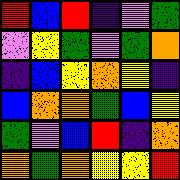[["red", "blue", "red", "indigo", "violet", "green"], ["violet", "yellow", "green", "violet", "green", "orange"], ["indigo", "blue", "yellow", "orange", "yellow", "indigo"], ["blue", "orange", "orange", "green", "blue", "yellow"], ["green", "violet", "blue", "red", "indigo", "orange"], ["orange", "green", "orange", "yellow", "yellow", "red"]]